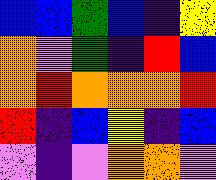[["blue", "blue", "green", "blue", "indigo", "yellow"], ["orange", "violet", "green", "indigo", "red", "blue"], ["orange", "red", "orange", "orange", "orange", "red"], ["red", "indigo", "blue", "yellow", "indigo", "blue"], ["violet", "indigo", "violet", "orange", "orange", "violet"]]